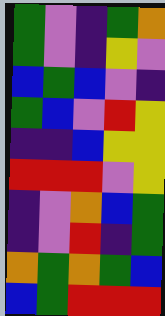[["green", "violet", "indigo", "green", "orange"], ["green", "violet", "indigo", "yellow", "violet"], ["blue", "green", "blue", "violet", "indigo"], ["green", "blue", "violet", "red", "yellow"], ["indigo", "indigo", "blue", "yellow", "yellow"], ["red", "red", "red", "violet", "yellow"], ["indigo", "violet", "orange", "blue", "green"], ["indigo", "violet", "red", "indigo", "green"], ["orange", "green", "orange", "green", "blue"], ["blue", "green", "red", "red", "red"]]